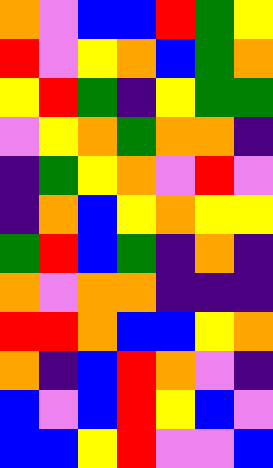[["orange", "violet", "blue", "blue", "red", "green", "yellow"], ["red", "violet", "yellow", "orange", "blue", "green", "orange"], ["yellow", "red", "green", "indigo", "yellow", "green", "green"], ["violet", "yellow", "orange", "green", "orange", "orange", "indigo"], ["indigo", "green", "yellow", "orange", "violet", "red", "violet"], ["indigo", "orange", "blue", "yellow", "orange", "yellow", "yellow"], ["green", "red", "blue", "green", "indigo", "orange", "indigo"], ["orange", "violet", "orange", "orange", "indigo", "indigo", "indigo"], ["red", "red", "orange", "blue", "blue", "yellow", "orange"], ["orange", "indigo", "blue", "red", "orange", "violet", "indigo"], ["blue", "violet", "blue", "red", "yellow", "blue", "violet"], ["blue", "blue", "yellow", "red", "violet", "violet", "blue"]]